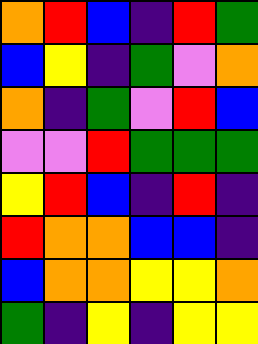[["orange", "red", "blue", "indigo", "red", "green"], ["blue", "yellow", "indigo", "green", "violet", "orange"], ["orange", "indigo", "green", "violet", "red", "blue"], ["violet", "violet", "red", "green", "green", "green"], ["yellow", "red", "blue", "indigo", "red", "indigo"], ["red", "orange", "orange", "blue", "blue", "indigo"], ["blue", "orange", "orange", "yellow", "yellow", "orange"], ["green", "indigo", "yellow", "indigo", "yellow", "yellow"]]